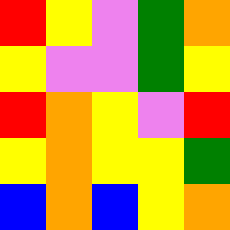[["red", "yellow", "violet", "green", "orange"], ["yellow", "violet", "violet", "green", "yellow"], ["red", "orange", "yellow", "violet", "red"], ["yellow", "orange", "yellow", "yellow", "green"], ["blue", "orange", "blue", "yellow", "orange"]]